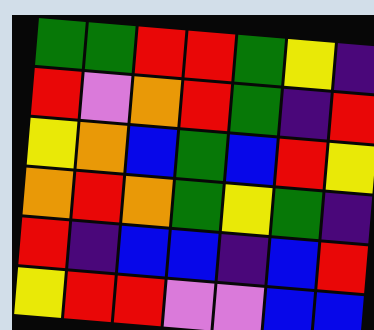[["green", "green", "red", "red", "green", "yellow", "indigo"], ["red", "violet", "orange", "red", "green", "indigo", "red"], ["yellow", "orange", "blue", "green", "blue", "red", "yellow"], ["orange", "red", "orange", "green", "yellow", "green", "indigo"], ["red", "indigo", "blue", "blue", "indigo", "blue", "red"], ["yellow", "red", "red", "violet", "violet", "blue", "blue"]]